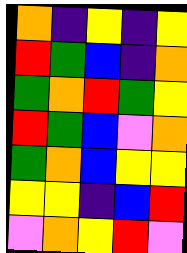[["orange", "indigo", "yellow", "indigo", "yellow"], ["red", "green", "blue", "indigo", "orange"], ["green", "orange", "red", "green", "yellow"], ["red", "green", "blue", "violet", "orange"], ["green", "orange", "blue", "yellow", "yellow"], ["yellow", "yellow", "indigo", "blue", "red"], ["violet", "orange", "yellow", "red", "violet"]]